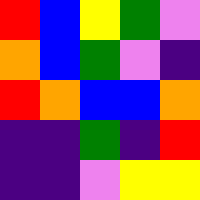[["red", "blue", "yellow", "green", "violet"], ["orange", "blue", "green", "violet", "indigo"], ["red", "orange", "blue", "blue", "orange"], ["indigo", "indigo", "green", "indigo", "red"], ["indigo", "indigo", "violet", "yellow", "yellow"]]